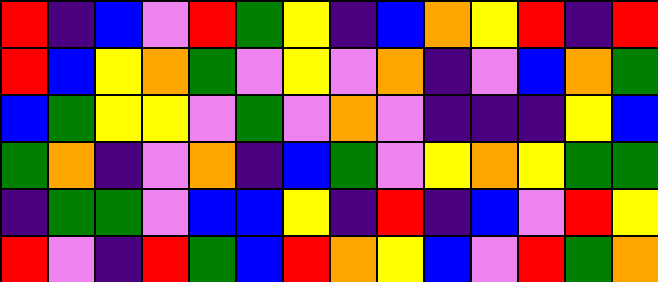[["red", "indigo", "blue", "violet", "red", "green", "yellow", "indigo", "blue", "orange", "yellow", "red", "indigo", "red"], ["red", "blue", "yellow", "orange", "green", "violet", "yellow", "violet", "orange", "indigo", "violet", "blue", "orange", "green"], ["blue", "green", "yellow", "yellow", "violet", "green", "violet", "orange", "violet", "indigo", "indigo", "indigo", "yellow", "blue"], ["green", "orange", "indigo", "violet", "orange", "indigo", "blue", "green", "violet", "yellow", "orange", "yellow", "green", "green"], ["indigo", "green", "green", "violet", "blue", "blue", "yellow", "indigo", "red", "indigo", "blue", "violet", "red", "yellow"], ["red", "violet", "indigo", "red", "green", "blue", "red", "orange", "yellow", "blue", "violet", "red", "green", "orange"]]